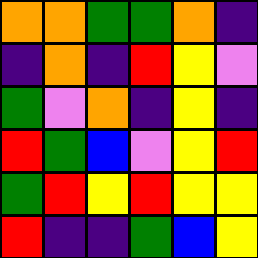[["orange", "orange", "green", "green", "orange", "indigo"], ["indigo", "orange", "indigo", "red", "yellow", "violet"], ["green", "violet", "orange", "indigo", "yellow", "indigo"], ["red", "green", "blue", "violet", "yellow", "red"], ["green", "red", "yellow", "red", "yellow", "yellow"], ["red", "indigo", "indigo", "green", "blue", "yellow"]]